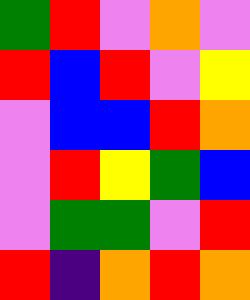[["green", "red", "violet", "orange", "violet"], ["red", "blue", "red", "violet", "yellow"], ["violet", "blue", "blue", "red", "orange"], ["violet", "red", "yellow", "green", "blue"], ["violet", "green", "green", "violet", "red"], ["red", "indigo", "orange", "red", "orange"]]